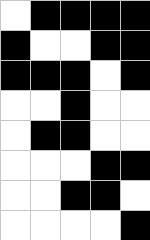[["white", "black", "black", "black", "black"], ["black", "white", "white", "black", "black"], ["black", "black", "black", "white", "black"], ["white", "white", "black", "white", "white"], ["white", "black", "black", "white", "white"], ["white", "white", "white", "black", "black"], ["white", "white", "black", "black", "white"], ["white", "white", "white", "white", "black"]]